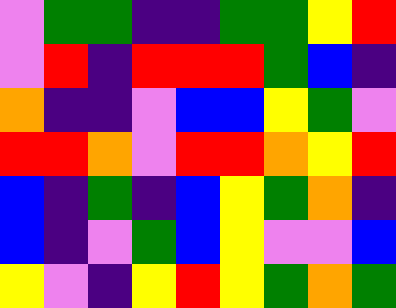[["violet", "green", "green", "indigo", "indigo", "green", "green", "yellow", "red"], ["violet", "red", "indigo", "red", "red", "red", "green", "blue", "indigo"], ["orange", "indigo", "indigo", "violet", "blue", "blue", "yellow", "green", "violet"], ["red", "red", "orange", "violet", "red", "red", "orange", "yellow", "red"], ["blue", "indigo", "green", "indigo", "blue", "yellow", "green", "orange", "indigo"], ["blue", "indigo", "violet", "green", "blue", "yellow", "violet", "violet", "blue"], ["yellow", "violet", "indigo", "yellow", "red", "yellow", "green", "orange", "green"]]